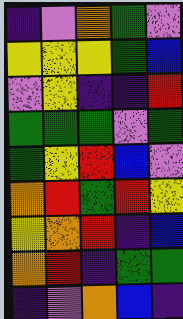[["indigo", "violet", "orange", "green", "violet"], ["yellow", "yellow", "yellow", "green", "blue"], ["violet", "yellow", "indigo", "indigo", "red"], ["green", "green", "green", "violet", "green"], ["green", "yellow", "red", "blue", "violet"], ["orange", "red", "green", "red", "yellow"], ["yellow", "orange", "red", "indigo", "blue"], ["orange", "red", "indigo", "green", "green"], ["indigo", "violet", "orange", "blue", "indigo"]]